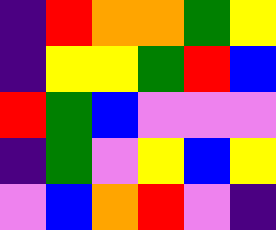[["indigo", "red", "orange", "orange", "green", "yellow"], ["indigo", "yellow", "yellow", "green", "red", "blue"], ["red", "green", "blue", "violet", "violet", "violet"], ["indigo", "green", "violet", "yellow", "blue", "yellow"], ["violet", "blue", "orange", "red", "violet", "indigo"]]